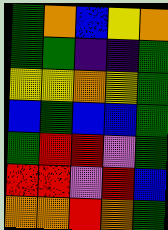[["green", "orange", "blue", "yellow", "orange"], ["green", "green", "indigo", "indigo", "green"], ["yellow", "yellow", "orange", "yellow", "green"], ["blue", "green", "blue", "blue", "green"], ["green", "red", "red", "violet", "green"], ["red", "red", "violet", "red", "blue"], ["orange", "orange", "red", "orange", "green"]]